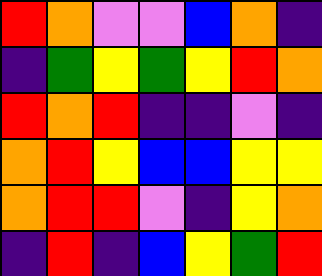[["red", "orange", "violet", "violet", "blue", "orange", "indigo"], ["indigo", "green", "yellow", "green", "yellow", "red", "orange"], ["red", "orange", "red", "indigo", "indigo", "violet", "indigo"], ["orange", "red", "yellow", "blue", "blue", "yellow", "yellow"], ["orange", "red", "red", "violet", "indigo", "yellow", "orange"], ["indigo", "red", "indigo", "blue", "yellow", "green", "red"]]